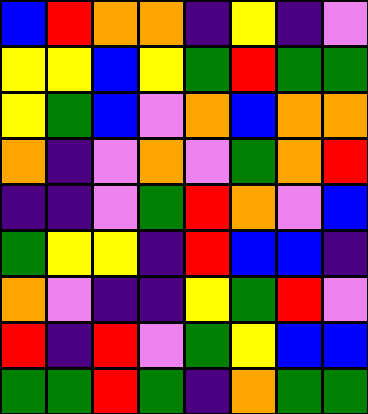[["blue", "red", "orange", "orange", "indigo", "yellow", "indigo", "violet"], ["yellow", "yellow", "blue", "yellow", "green", "red", "green", "green"], ["yellow", "green", "blue", "violet", "orange", "blue", "orange", "orange"], ["orange", "indigo", "violet", "orange", "violet", "green", "orange", "red"], ["indigo", "indigo", "violet", "green", "red", "orange", "violet", "blue"], ["green", "yellow", "yellow", "indigo", "red", "blue", "blue", "indigo"], ["orange", "violet", "indigo", "indigo", "yellow", "green", "red", "violet"], ["red", "indigo", "red", "violet", "green", "yellow", "blue", "blue"], ["green", "green", "red", "green", "indigo", "orange", "green", "green"]]